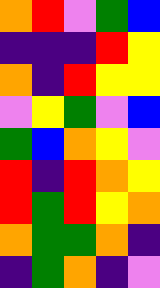[["orange", "red", "violet", "green", "blue"], ["indigo", "indigo", "indigo", "red", "yellow"], ["orange", "indigo", "red", "yellow", "yellow"], ["violet", "yellow", "green", "violet", "blue"], ["green", "blue", "orange", "yellow", "violet"], ["red", "indigo", "red", "orange", "yellow"], ["red", "green", "red", "yellow", "orange"], ["orange", "green", "green", "orange", "indigo"], ["indigo", "green", "orange", "indigo", "violet"]]